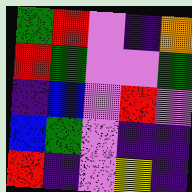[["green", "red", "violet", "indigo", "orange"], ["red", "green", "violet", "violet", "green"], ["indigo", "blue", "violet", "red", "violet"], ["blue", "green", "violet", "indigo", "indigo"], ["red", "indigo", "violet", "yellow", "indigo"]]